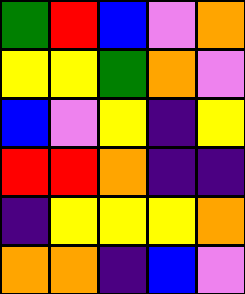[["green", "red", "blue", "violet", "orange"], ["yellow", "yellow", "green", "orange", "violet"], ["blue", "violet", "yellow", "indigo", "yellow"], ["red", "red", "orange", "indigo", "indigo"], ["indigo", "yellow", "yellow", "yellow", "orange"], ["orange", "orange", "indigo", "blue", "violet"]]